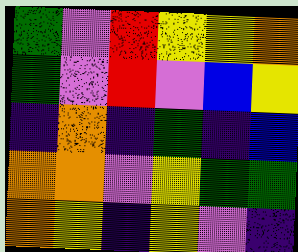[["green", "violet", "red", "yellow", "yellow", "orange"], ["green", "violet", "red", "violet", "blue", "yellow"], ["indigo", "orange", "indigo", "green", "indigo", "blue"], ["orange", "orange", "violet", "yellow", "green", "green"], ["orange", "yellow", "indigo", "yellow", "violet", "indigo"]]